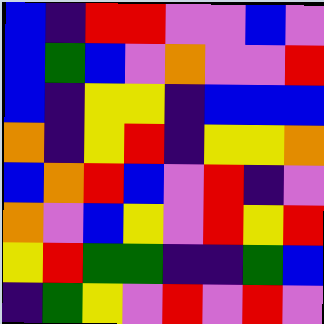[["blue", "indigo", "red", "red", "violet", "violet", "blue", "violet"], ["blue", "green", "blue", "violet", "orange", "violet", "violet", "red"], ["blue", "indigo", "yellow", "yellow", "indigo", "blue", "blue", "blue"], ["orange", "indigo", "yellow", "red", "indigo", "yellow", "yellow", "orange"], ["blue", "orange", "red", "blue", "violet", "red", "indigo", "violet"], ["orange", "violet", "blue", "yellow", "violet", "red", "yellow", "red"], ["yellow", "red", "green", "green", "indigo", "indigo", "green", "blue"], ["indigo", "green", "yellow", "violet", "red", "violet", "red", "violet"]]